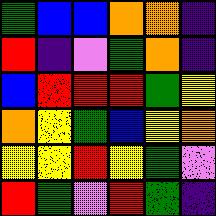[["green", "blue", "blue", "orange", "orange", "indigo"], ["red", "indigo", "violet", "green", "orange", "indigo"], ["blue", "red", "red", "red", "green", "yellow"], ["orange", "yellow", "green", "blue", "yellow", "orange"], ["yellow", "yellow", "red", "yellow", "green", "violet"], ["red", "green", "violet", "red", "green", "indigo"]]